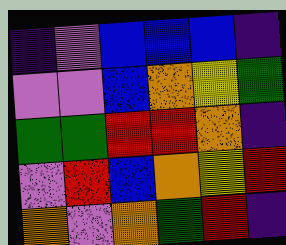[["indigo", "violet", "blue", "blue", "blue", "indigo"], ["violet", "violet", "blue", "orange", "yellow", "green"], ["green", "green", "red", "red", "orange", "indigo"], ["violet", "red", "blue", "orange", "yellow", "red"], ["orange", "violet", "orange", "green", "red", "indigo"]]